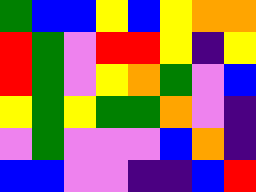[["green", "blue", "blue", "yellow", "blue", "yellow", "orange", "orange"], ["red", "green", "violet", "red", "red", "yellow", "indigo", "yellow"], ["red", "green", "violet", "yellow", "orange", "green", "violet", "blue"], ["yellow", "green", "yellow", "green", "green", "orange", "violet", "indigo"], ["violet", "green", "violet", "violet", "violet", "blue", "orange", "indigo"], ["blue", "blue", "violet", "violet", "indigo", "indigo", "blue", "red"]]